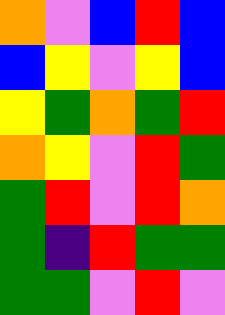[["orange", "violet", "blue", "red", "blue"], ["blue", "yellow", "violet", "yellow", "blue"], ["yellow", "green", "orange", "green", "red"], ["orange", "yellow", "violet", "red", "green"], ["green", "red", "violet", "red", "orange"], ["green", "indigo", "red", "green", "green"], ["green", "green", "violet", "red", "violet"]]